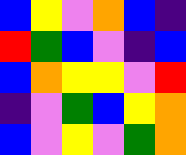[["blue", "yellow", "violet", "orange", "blue", "indigo"], ["red", "green", "blue", "violet", "indigo", "blue"], ["blue", "orange", "yellow", "yellow", "violet", "red"], ["indigo", "violet", "green", "blue", "yellow", "orange"], ["blue", "violet", "yellow", "violet", "green", "orange"]]